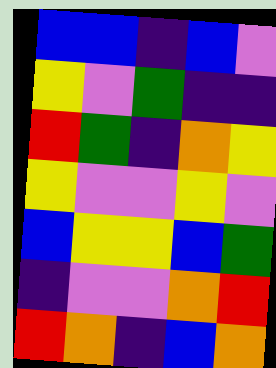[["blue", "blue", "indigo", "blue", "violet"], ["yellow", "violet", "green", "indigo", "indigo"], ["red", "green", "indigo", "orange", "yellow"], ["yellow", "violet", "violet", "yellow", "violet"], ["blue", "yellow", "yellow", "blue", "green"], ["indigo", "violet", "violet", "orange", "red"], ["red", "orange", "indigo", "blue", "orange"]]